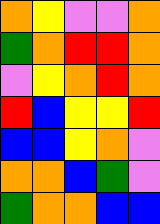[["orange", "yellow", "violet", "violet", "orange"], ["green", "orange", "red", "red", "orange"], ["violet", "yellow", "orange", "red", "orange"], ["red", "blue", "yellow", "yellow", "red"], ["blue", "blue", "yellow", "orange", "violet"], ["orange", "orange", "blue", "green", "violet"], ["green", "orange", "orange", "blue", "blue"]]